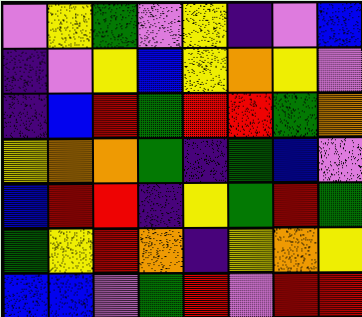[["violet", "yellow", "green", "violet", "yellow", "indigo", "violet", "blue"], ["indigo", "violet", "yellow", "blue", "yellow", "orange", "yellow", "violet"], ["indigo", "blue", "red", "green", "red", "red", "green", "orange"], ["yellow", "orange", "orange", "green", "indigo", "green", "blue", "violet"], ["blue", "red", "red", "indigo", "yellow", "green", "red", "green"], ["green", "yellow", "red", "orange", "indigo", "yellow", "orange", "yellow"], ["blue", "blue", "violet", "green", "red", "violet", "red", "red"]]